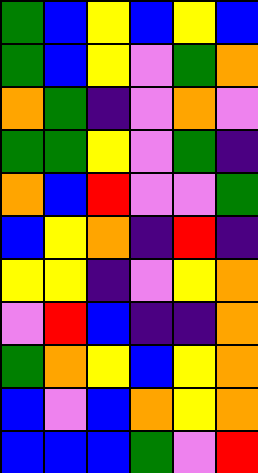[["green", "blue", "yellow", "blue", "yellow", "blue"], ["green", "blue", "yellow", "violet", "green", "orange"], ["orange", "green", "indigo", "violet", "orange", "violet"], ["green", "green", "yellow", "violet", "green", "indigo"], ["orange", "blue", "red", "violet", "violet", "green"], ["blue", "yellow", "orange", "indigo", "red", "indigo"], ["yellow", "yellow", "indigo", "violet", "yellow", "orange"], ["violet", "red", "blue", "indigo", "indigo", "orange"], ["green", "orange", "yellow", "blue", "yellow", "orange"], ["blue", "violet", "blue", "orange", "yellow", "orange"], ["blue", "blue", "blue", "green", "violet", "red"]]